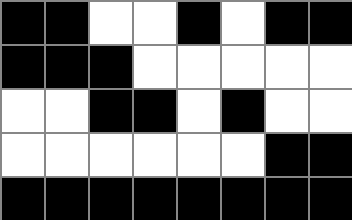[["black", "black", "white", "white", "black", "white", "black", "black"], ["black", "black", "black", "white", "white", "white", "white", "white"], ["white", "white", "black", "black", "white", "black", "white", "white"], ["white", "white", "white", "white", "white", "white", "black", "black"], ["black", "black", "black", "black", "black", "black", "black", "black"]]